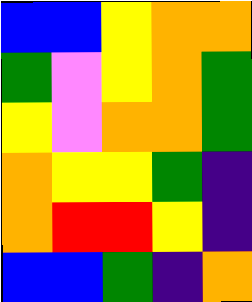[["blue", "blue", "yellow", "orange", "orange"], ["green", "violet", "yellow", "orange", "green"], ["yellow", "violet", "orange", "orange", "green"], ["orange", "yellow", "yellow", "green", "indigo"], ["orange", "red", "red", "yellow", "indigo"], ["blue", "blue", "green", "indigo", "orange"]]